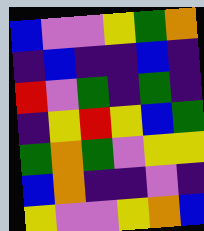[["blue", "violet", "violet", "yellow", "green", "orange"], ["indigo", "blue", "indigo", "indigo", "blue", "indigo"], ["red", "violet", "green", "indigo", "green", "indigo"], ["indigo", "yellow", "red", "yellow", "blue", "green"], ["green", "orange", "green", "violet", "yellow", "yellow"], ["blue", "orange", "indigo", "indigo", "violet", "indigo"], ["yellow", "violet", "violet", "yellow", "orange", "blue"]]